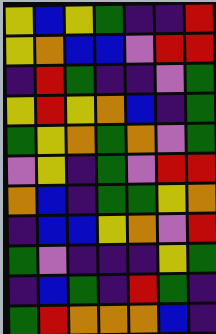[["yellow", "blue", "yellow", "green", "indigo", "indigo", "red"], ["yellow", "orange", "blue", "blue", "violet", "red", "red"], ["indigo", "red", "green", "indigo", "indigo", "violet", "green"], ["yellow", "red", "yellow", "orange", "blue", "indigo", "green"], ["green", "yellow", "orange", "green", "orange", "violet", "green"], ["violet", "yellow", "indigo", "green", "violet", "red", "red"], ["orange", "blue", "indigo", "green", "green", "yellow", "orange"], ["indigo", "blue", "blue", "yellow", "orange", "violet", "red"], ["green", "violet", "indigo", "indigo", "indigo", "yellow", "green"], ["indigo", "blue", "green", "indigo", "red", "green", "indigo"], ["green", "red", "orange", "orange", "orange", "blue", "indigo"]]